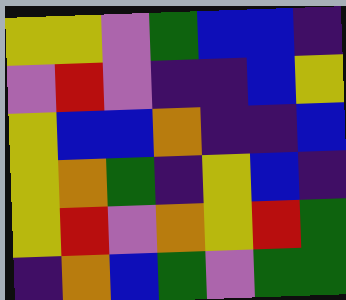[["yellow", "yellow", "violet", "green", "blue", "blue", "indigo"], ["violet", "red", "violet", "indigo", "indigo", "blue", "yellow"], ["yellow", "blue", "blue", "orange", "indigo", "indigo", "blue"], ["yellow", "orange", "green", "indigo", "yellow", "blue", "indigo"], ["yellow", "red", "violet", "orange", "yellow", "red", "green"], ["indigo", "orange", "blue", "green", "violet", "green", "green"]]